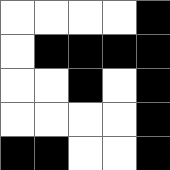[["white", "white", "white", "white", "black"], ["white", "black", "black", "black", "black"], ["white", "white", "black", "white", "black"], ["white", "white", "white", "white", "black"], ["black", "black", "white", "white", "black"]]